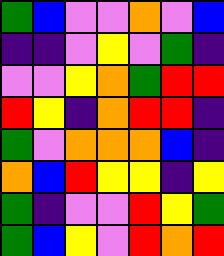[["green", "blue", "violet", "violet", "orange", "violet", "blue"], ["indigo", "indigo", "violet", "yellow", "violet", "green", "indigo"], ["violet", "violet", "yellow", "orange", "green", "red", "red"], ["red", "yellow", "indigo", "orange", "red", "red", "indigo"], ["green", "violet", "orange", "orange", "orange", "blue", "indigo"], ["orange", "blue", "red", "yellow", "yellow", "indigo", "yellow"], ["green", "indigo", "violet", "violet", "red", "yellow", "green"], ["green", "blue", "yellow", "violet", "red", "orange", "red"]]